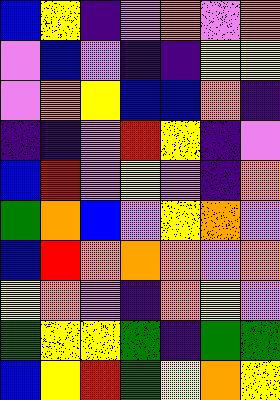[["blue", "yellow", "indigo", "violet", "orange", "violet", "orange"], ["violet", "blue", "violet", "indigo", "indigo", "yellow", "yellow"], ["violet", "orange", "yellow", "blue", "blue", "orange", "indigo"], ["indigo", "indigo", "violet", "red", "yellow", "indigo", "violet"], ["blue", "red", "violet", "yellow", "violet", "indigo", "orange"], ["green", "orange", "blue", "violet", "yellow", "orange", "violet"], ["blue", "red", "orange", "orange", "orange", "violet", "orange"], ["yellow", "orange", "violet", "indigo", "orange", "yellow", "violet"], ["green", "yellow", "yellow", "green", "indigo", "green", "green"], ["blue", "yellow", "red", "green", "yellow", "orange", "yellow"]]